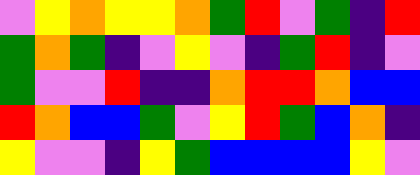[["violet", "yellow", "orange", "yellow", "yellow", "orange", "green", "red", "violet", "green", "indigo", "red"], ["green", "orange", "green", "indigo", "violet", "yellow", "violet", "indigo", "green", "red", "indigo", "violet"], ["green", "violet", "violet", "red", "indigo", "indigo", "orange", "red", "red", "orange", "blue", "blue"], ["red", "orange", "blue", "blue", "green", "violet", "yellow", "red", "green", "blue", "orange", "indigo"], ["yellow", "violet", "violet", "indigo", "yellow", "green", "blue", "blue", "blue", "blue", "yellow", "violet"]]